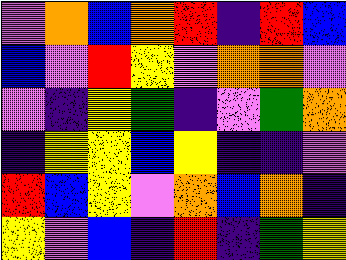[["violet", "orange", "blue", "orange", "red", "indigo", "red", "blue"], ["blue", "violet", "red", "yellow", "violet", "orange", "orange", "violet"], ["violet", "indigo", "yellow", "green", "indigo", "violet", "green", "orange"], ["indigo", "yellow", "yellow", "blue", "yellow", "indigo", "indigo", "violet"], ["red", "blue", "yellow", "violet", "orange", "blue", "orange", "indigo"], ["yellow", "violet", "blue", "indigo", "red", "indigo", "green", "yellow"]]